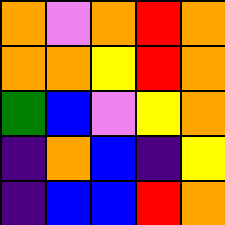[["orange", "violet", "orange", "red", "orange"], ["orange", "orange", "yellow", "red", "orange"], ["green", "blue", "violet", "yellow", "orange"], ["indigo", "orange", "blue", "indigo", "yellow"], ["indigo", "blue", "blue", "red", "orange"]]